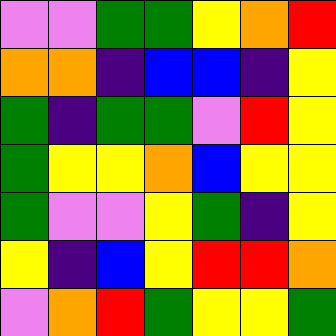[["violet", "violet", "green", "green", "yellow", "orange", "red"], ["orange", "orange", "indigo", "blue", "blue", "indigo", "yellow"], ["green", "indigo", "green", "green", "violet", "red", "yellow"], ["green", "yellow", "yellow", "orange", "blue", "yellow", "yellow"], ["green", "violet", "violet", "yellow", "green", "indigo", "yellow"], ["yellow", "indigo", "blue", "yellow", "red", "red", "orange"], ["violet", "orange", "red", "green", "yellow", "yellow", "green"]]